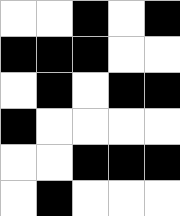[["white", "white", "black", "white", "black"], ["black", "black", "black", "white", "white"], ["white", "black", "white", "black", "black"], ["black", "white", "white", "white", "white"], ["white", "white", "black", "black", "black"], ["white", "black", "white", "white", "white"]]